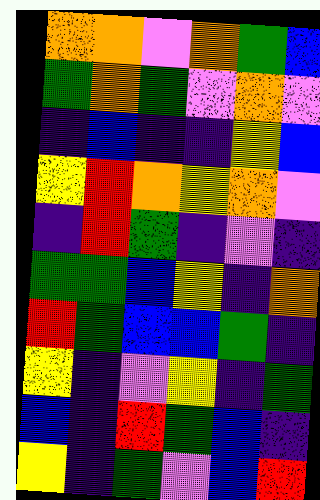[["orange", "orange", "violet", "orange", "green", "blue"], ["green", "orange", "green", "violet", "orange", "violet"], ["indigo", "blue", "indigo", "indigo", "yellow", "blue"], ["yellow", "red", "orange", "yellow", "orange", "violet"], ["indigo", "red", "green", "indigo", "violet", "indigo"], ["green", "green", "blue", "yellow", "indigo", "orange"], ["red", "green", "blue", "blue", "green", "indigo"], ["yellow", "indigo", "violet", "yellow", "indigo", "green"], ["blue", "indigo", "red", "green", "blue", "indigo"], ["yellow", "indigo", "green", "violet", "blue", "red"]]